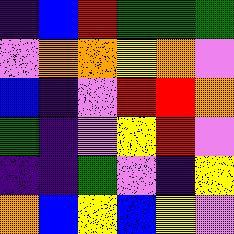[["indigo", "blue", "red", "green", "green", "green"], ["violet", "orange", "orange", "yellow", "orange", "violet"], ["blue", "indigo", "violet", "red", "red", "orange"], ["green", "indigo", "violet", "yellow", "red", "violet"], ["indigo", "indigo", "green", "violet", "indigo", "yellow"], ["orange", "blue", "yellow", "blue", "yellow", "violet"]]